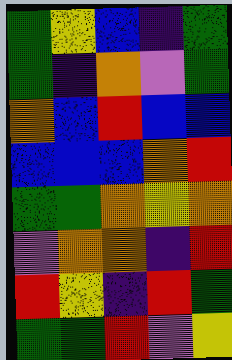[["green", "yellow", "blue", "indigo", "green"], ["green", "indigo", "orange", "violet", "green"], ["orange", "blue", "red", "blue", "blue"], ["blue", "blue", "blue", "orange", "red"], ["green", "green", "orange", "yellow", "orange"], ["violet", "orange", "orange", "indigo", "red"], ["red", "yellow", "indigo", "red", "green"], ["green", "green", "red", "violet", "yellow"]]